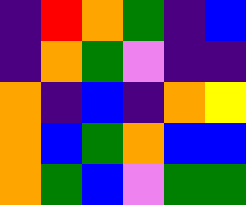[["indigo", "red", "orange", "green", "indigo", "blue"], ["indigo", "orange", "green", "violet", "indigo", "indigo"], ["orange", "indigo", "blue", "indigo", "orange", "yellow"], ["orange", "blue", "green", "orange", "blue", "blue"], ["orange", "green", "blue", "violet", "green", "green"]]